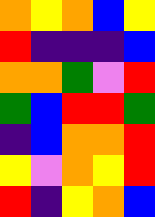[["orange", "yellow", "orange", "blue", "yellow"], ["red", "indigo", "indigo", "indigo", "blue"], ["orange", "orange", "green", "violet", "red"], ["green", "blue", "red", "red", "green"], ["indigo", "blue", "orange", "orange", "red"], ["yellow", "violet", "orange", "yellow", "red"], ["red", "indigo", "yellow", "orange", "blue"]]